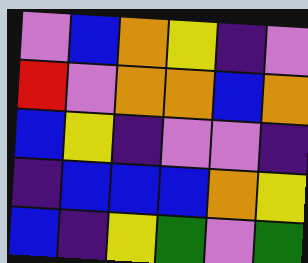[["violet", "blue", "orange", "yellow", "indigo", "violet"], ["red", "violet", "orange", "orange", "blue", "orange"], ["blue", "yellow", "indigo", "violet", "violet", "indigo"], ["indigo", "blue", "blue", "blue", "orange", "yellow"], ["blue", "indigo", "yellow", "green", "violet", "green"]]